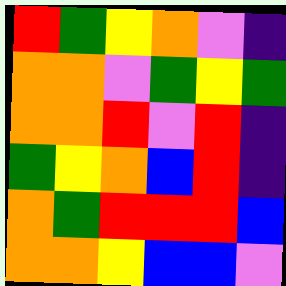[["red", "green", "yellow", "orange", "violet", "indigo"], ["orange", "orange", "violet", "green", "yellow", "green"], ["orange", "orange", "red", "violet", "red", "indigo"], ["green", "yellow", "orange", "blue", "red", "indigo"], ["orange", "green", "red", "red", "red", "blue"], ["orange", "orange", "yellow", "blue", "blue", "violet"]]